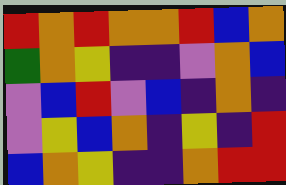[["red", "orange", "red", "orange", "orange", "red", "blue", "orange"], ["green", "orange", "yellow", "indigo", "indigo", "violet", "orange", "blue"], ["violet", "blue", "red", "violet", "blue", "indigo", "orange", "indigo"], ["violet", "yellow", "blue", "orange", "indigo", "yellow", "indigo", "red"], ["blue", "orange", "yellow", "indigo", "indigo", "orange", "red", "red"]]